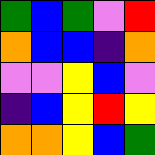[["green", "blue", "green", "violet", "red"], ["orange", "blue", "blue", "indigo", "orange"], ["violet", "violet", "yellow", "blue", "violet"], ["indigo", "blue", "yellow", "red", "yellow"], ["orange", "orange", "yellow", "blue", "green"]]